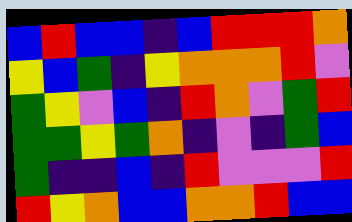[["blue", "red", "blue", "blue", "indigo", "blue", "red", "red", "red", "orange"], ["yellow", "blue", "green", "indigo", "yellow", "orange", "orange", "orange", "red", "violet"], ["green", "yellow", "violet", "blue", "indigo", "red", "orange", "violet", "green", "red"], ["green", "green", "yellow", "green", "orange", "indigo", "violet", "indigo", "green", "blue"], ["green", "indigo", "indigo", "blue", "indigo", "red", "violet", "violet", "violet", "red"], ["red", "yellow", "orange", "blue", "blue", "orange", "orange", "red", "blue", "blue"]]